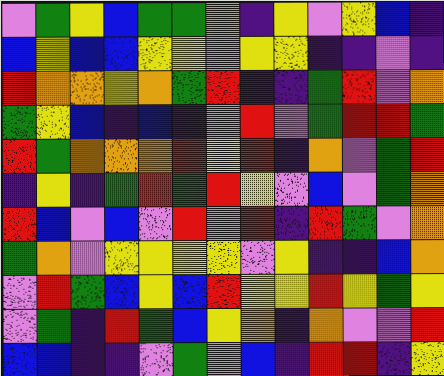[["violet", "green", "yellow", "blue", "green", "green", "orange", "indigo", "yellow", "violet", "yellow", "blue", "indigo"], ["blue", "yellow", "blue", "blue", "yellow", "yellow", "violet", "yellow", "yellow", "indigo", "indigo", "violet", "indigo"], ["red", "orange", "orange", "yellow", "orange", "green", "red", "indigo", "indigo", "green", "red", "violet", "orange"], ["green", "yellow", "blue", "indigo", "blue", "indigo", "violet", "red", "violet", "green", "red", "red", "green"], ["red", "green", "orange", "orange", "orange", "red", "yellow", "red", "indigo", "orange", "violet", "green", "red"], ["indigo", "yellow", "indigo", "green", "red", "green", "red", "yellow", "violet", "blue", "violet", "green", "orange"], ["red", "blue", "violet", "blue", "violet", "red", "violet", "red", "indigo", "red", "green", "violet", "orange"], ["green", "orange", "violet", "yellow", "yellow", "yellow", "yellow", "violet", "yellow", "indigo", "indigo", "blue", "orange"], ["violet", "red", "green", "blue", "yellow", "blue", "red", "yellow", "yellow", "red", "yellow", "green", "yellow"], ["violet", "green", "indigo", "red", "green", "blue", "yellow", "orange", "indigo", "orange", "violet", "violet", "red"], ["blue", "blue", "indigo", "indigo", "violet", "green", "violet", "blue", "indigo", "red", "red", "indigo", "yellow"]]